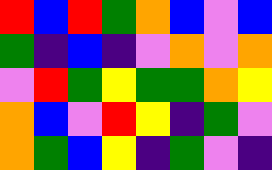[["red", "blue", "red", "green", "orange", "blue", "violet", "blue"], ["green", "indigo", "blue", "indigo", "violet", "orange", "violet", "orange"], ["violet", "red", "green", "yellow", "green", "green", "orange", "yellow"], ["orange", "blue", "violet", "red", "yellow", "indigo", "green", "violet"], ["orange", "green", "blue", "yellow", "indigo", "green", "violet", "indigo"]]